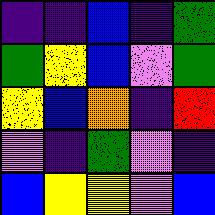[["indigo", "indigo", "blue", "indigo", "green"], ["green", "yellow", "blue", "violet", "green"], ["yellow", "blue", "orange", "indigo", "red"], ["violet", "indigo", "green", "violet", "indigo"], ["blue", "yellow", "yellow", "violet", "blue"]]